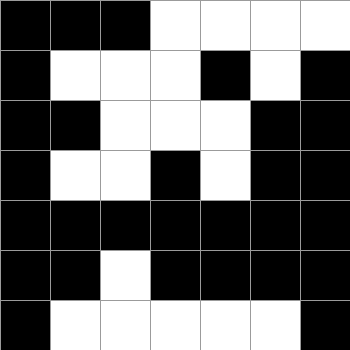[["black", "black", "black", "white", "white", "white", "white"], ["black", "white", "white", "white", "black", "white", "black"], ["black", "black", "white", "white", "white", "black", "black"], ["black", "white", "white", "black", "white", "black", "black"], ["black", "black", "black", "black", "black", "black", "black"], ["black", "black", "white", "black", "black", "black", "black"], ["black", "white", "white", "white", "white", "white", "black"]]